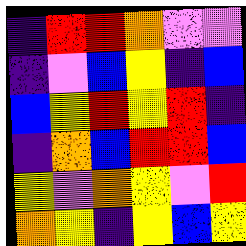[["indigo", "red", "red", "orange", "violet", "violet"], ["indigo", "violet", "blue", "yellow", "indigo", "blue"], ["blue", "yellow", "red", "yellow", "red", "indigo"], ["indigo", "orange", "blue", "red", "red", "blue"], ["yellow", "violet", "orange", "yellow", "violet", "red"], ["orange", "yellow", "indigo", "yellow", "blue", "yellow"]]